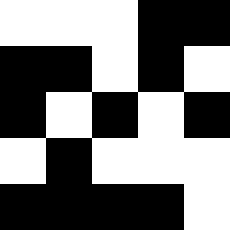[["white", "white", "white", "black", "black"], ["black", "black", "white", "black", "white"], ["black", "white", "black", "white", "black"], ["white", "black", "white", "white", "white"], ["black", "black", "black", "black", "white"]]